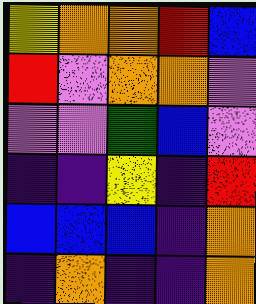[["yellow", "orange", "orange", "red", "blue"], ["red", "violet", "orange", "orange", "violet"], ["violet", "violet", "green", "blue", "violet"], ["indigo", "indigo", "yellow", "indigo", "red"], ["blue", "blue", "blue", "indigo", "orange"], ["indigo", "orange", "indigo", "indigo", "orange"]]